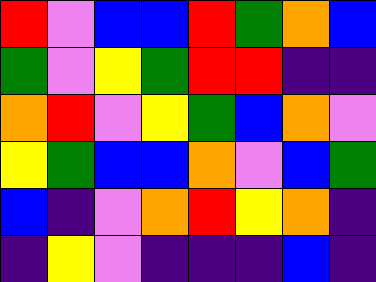[["red", "violet", "blue", "blue", "red", "green", "orange", "blue"], ["green", "violet", "yellow", "green", "red", "red", "indigo", "indigo"], ["orange", "red", "violet", "yellow", "green", "blue", "orange", "violet"], ["yellow", "green", "blue", "blue", "orange", "violet", "blue", "green"], ["blue", "indigo", "violet", "orange", "red", "yellow", "orange", "indigo"], ["indigo", "yellow", "violet", "indigo", "indigo", "indigo", "blue", "indigo"]]